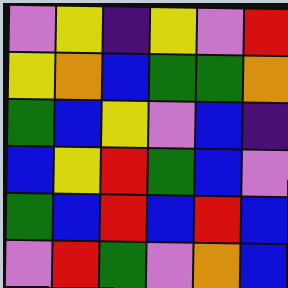[["violet", "yellow", "indigo", "yellow", "violet", "red"], ["yellow", "orange", "blue", "green", "green", "orange"], ["green", "blue", "yellow", "violet", "blue", "indigo"], ["blue", "yellow", "red", "green", "blue", "violet"], ["green", "blue", "red", "blue", "red", "blue"], ["violet", "red", "green", "violet", "orange", "blue"]]